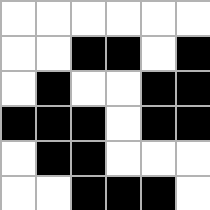[["white", "white", "white", "white", "white", "white"], ["white", "white", "black", "black", "white", "black"], ["white", "black", "white", "white", "black", "black"], ["black", "black", "black", "white", "black", "black"], ["white", "black", "black", "white", "white", "white"], ["white", "white", "black", "black", "black", "white"]]